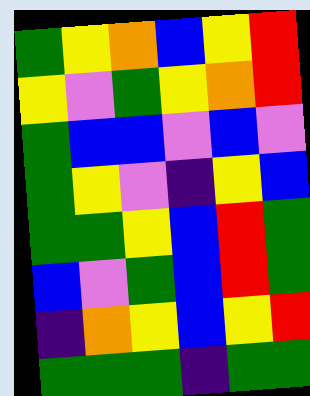[["green", "yellow", "orange", "blue", "yellow", "red"], ["yellow", "violet", "green", "yellow", "orange", "red"], ["green", "blue", "blue", "violet", "blue", "violet"], ["green", "yellow", "violet", "indigo", "yellow", "blue"], ["green", "green", "yellow", "blue", "red", "green"], ["blue", "violet", "green", "blue", "red", "green"], ["indigo", "orange", "yellow", "blue", "yellow", "red"], ["green", "green", "green", "indigo", "green", "green"]]